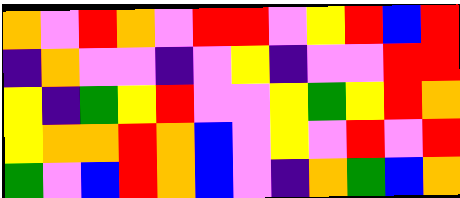[["orange", "violet", "red", "orange", "violet", "red", "red", "violet", "yellow", "red", "blue", "red"], ["indigo", "orange", "violet", "violet", "indigo", "violet", "yellow", "indigo", "violet", "violet", "red", "red"], ["yellow", "indigo", "green", "yellow", "red", "violet", "violet", "yellow", "green", "yellow", "red", "orange"], ["yellow", "orange", "orange", "red", "orange", "blue", "violet", "yellow", "violet", "red", "violet", "red"], ["green", "violet", "blue", "red", "orange", "blue", "violet", "indigo", "orange", "green", "blue", "orange"]]